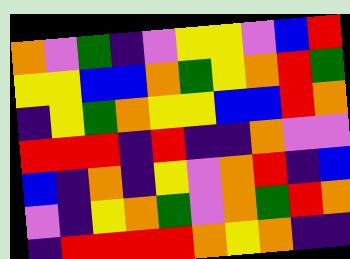[["orange", "violet", "green", "indigo", "violet", "yellow", "yellow", "violet", "blue", "red"], ["yellow", "yellow", "blue", "blue", "orange", "green", "yellow", "orange", "red", "green"], ["indigo", "yellow", "green", "orange", "yellow", "yellow", "blue", "blue", "red", "orange"], ["red", "red", "red", "indigo", "red", "indigo", "indigo", "orange", "violet", "violet"], ["blue", "indigo", "orange", "indigo", "yellow", "violet", "orange", "red", "indigo", "blue"], ["violet", "indigo", "yellow", "orange", "green", "violet", "orange", "green", "red", "orange"], ["indigo", "red", "red", "red", "red", "orange", "yellow", "orange", "indigo", "indigo"]]